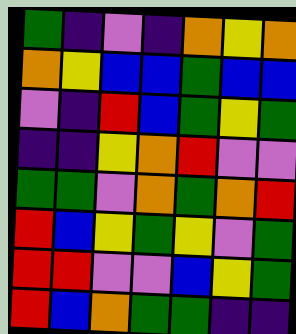[["green", "indigo", "violet", "indigo", "orange", "yellow", "orange"], ["orange", "yellow", "blue", "blue", "green", "blue", "blue"], ["violet", "indigo", "red", "blue", "green", "yellow", "green"], ["indigo", "indigo", "yellow", "orange", "red", "violet", "violet"], ["green", "green", "violet", "orange", "green", "orange", "red"], ["red", "blue", "yellow", "green", "yellow", "violet", "green"], ["red", "red", "violet", "violet", "blue", "yellow", "green"], ["red", "blue", "orange", "green", "green", "indigo", "indigo"]]